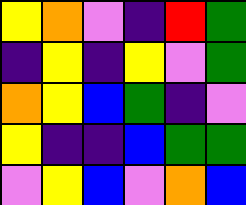[["yellow", "orange", "violet", "indigo", "red", "green"], ["indigo", "yellow", "indigo", "yellow", "violet", "green"], ["orange", "yellow", "blue", "green", "indigo", "violet"], ["yellow", "indigo", "indigo", "blue", "green", "green"], ["violet", "yellow", "blue", "violet", "orange", "blue"]]